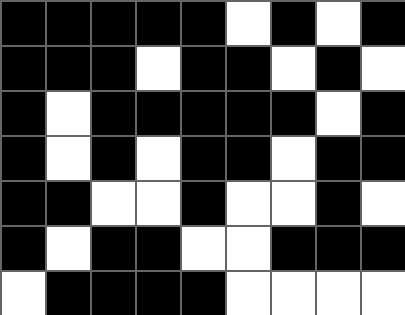[["black", "black", "black", "black", "black", "white", "black", "white", "black"], ["black", "black", "black", "white", "black", "black", "white", "black", "white"], ["black", "white", "black", "black", "black", "black", "black", "white", "black"], ["black", "white", "black", "white", "black", "black", "white", "black", "black"], ["black", "black", "white", "white", "black", "white", "white", "black", "white"], ["black", "white", "black", "black", "white", "white", "black", "black", "black"], ["white", "black", "black", "black", "black", "white", "white", "white", "white"]]